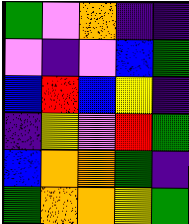[["green", "violet", "orange", "indigo", "indigo"], ["violet", "indigo", "violet", "blue", "green"], ["blue", "red", "blue", "yellow", "indigo"], ["indigo", "yellow", "violet", "red", "green"], ["blue", "orange", "orange", "green", "indigo"], ["green", "orange", "orange", "yellow", "green"]]